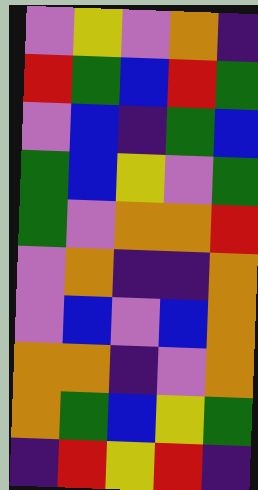[["violet", "yellow", "violet", "orange", "indigo"], ["red", "green", "blue", "red", "green"], ["violet", "blue", "indigo", "green", "blue"], ["green", "blue", "yellow", "violet", "green"], ["green", "violet", "orange", "orange", "red"], ["violet", "orange", "indigo", "indigo", "orange"], ["violet", "blue", "violet", "blue", "orange"], ["orange", "orange", "indigo", "violet", "orange"], ["orange", "green", "blue", "yellow", "green"], ["indigo", "red", "yellow", "red", "indigo"]]